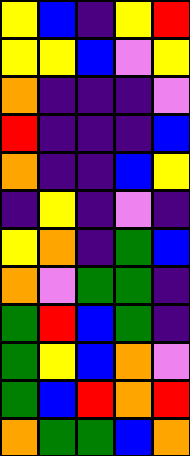[["yellow", "blue", "indigo", "yellow", "red"], ["yellow", "yellow", "blue", "violet", "yellow"], ["orange", "indigo", "indigo", "indigo", "violet"], ["red", "indigo", "indigo", "indigo", "blue"], ["orange", "indigo", "indigo", "blue", "yellow"], ["indigo", "yellow", "indigo", "violet", "indigo"], ["yellow", "orange", "indigo", "green", "blue"], ["orange", "violet", "green", "green", "indigo"], ["green", "red", "blue", "green", "indigo"], ["green", "yellow", "blue", "orange", "violet"], ["green", "blue", "red", "orange", "red"], ["orange", "green", "green", "blue", "orange"]]